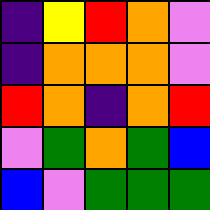[["indigo", "yellow", "red", "orange", "violet"], ["indigo", "orange", "orange", "orange", "violet"], ["red", "orange", "indigo", "orange", "red"], ["violet", "green", "orange", "green", "blue"], ["blue", "violet", "green", "green", "green"]]